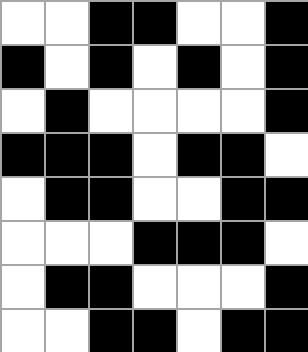[["white", "white", "black", "black", "white", "white", "black"], ["black", "white", "black", "white", "black", "white", "black"], ["white", "black", "white", "white", "white", "white", "black"], ["black", "black", "black", "white", "black", "black", "white"], ["white", "black", "black", "white", "white", "black", "black"], ["white", "white", "white", "black", "black", "black", "white"], ["white", "black", "black", "white", "white", "white", "black"], ["white", "white", "black", "black", "white", "black", "black"]]